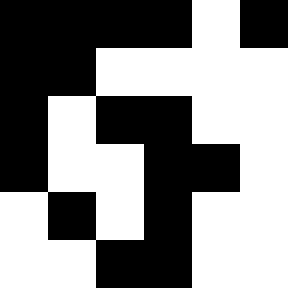[["black", "black", "black", "black", "white", "black"], ["black", "black", "white", "white", "white", "white"], ["black", "white", "black", "black", "white", "white"], ["black", "white", "white", "black", "black", "white"], ["white", "black", "white", "black", "white", "white"], ["white", "white", "black", "black", "white", "white"]]